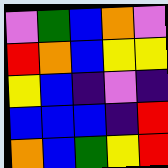[["violet", "green", "blue", "orange", "violet"], ["red", "orange", "blue", "yellow", "yellow"], ["yellow", "blue", "indigo", "violet", "indigo"], ["blue", "blue", "blue", "indigo", "red"], ["orange", "blue", "green", "yellow", "red"]]